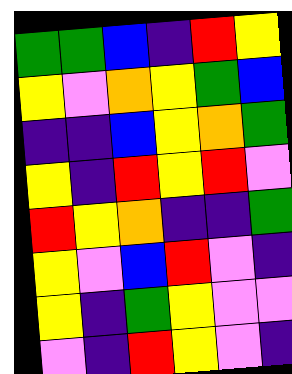[["green", "green", "blue", "indigo", "red", "yellow"], ["yellow", "violet", "orange", "yellow", "green", "blue"], ["indigo", "indigo", "blue", "yellow", "orange", "green"], ["yellow", "indigo", "red", "yellow", "red", "violet"], ["red", "yellow", "orange", "indigo", "indigo", "green"], ["yellow", "violet", "blue", "red", "violet", "indigo"], ["yellow", "indigo", "green", "yellow", "violet", "violet"], ["violet", "indigo", "red", "yellow", "violet", "indigo"]]